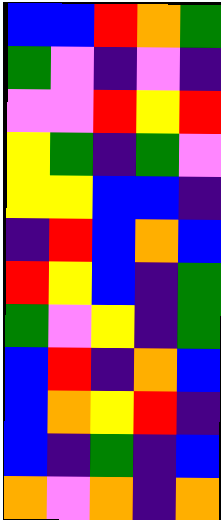[["blue", "blue", "red", "orange", "green"], ["green", "violet", "indigo", "violet", "indigo"], ["violet", "violet", "red", "yellow", "red"], ["yellow", "green", "indigo", "green", "violet"], ["yellow", "yellow", "blue", "blue", "indigo"], ["indigo", "red", "blue", "orange", "blue"], ["red", "yellow", "blue", "indigo", "green"], ["green", "violet", "yellow", "indigo", "green"], ["blue", "red", "indigo", "orange", "blue"], ["blue", "orange", "yellow", "red", "indigo"], ["blue", "indigo", "green", "indigo", "blue"], ["orange", "violet", "orange", "indigo", "orange"]]